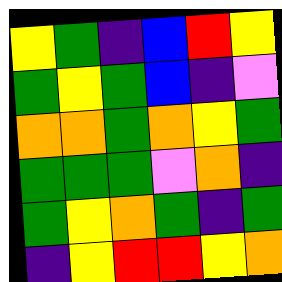[["yellow", "green", "indigo", "blue", "red", "yellow"], ["green", "yellow", "green", "blue", "indigo", "violet"], ["orange", "orange", "green", "orange", "yellow", "green"], ["green", "green", "green", "violet", "orange", "indigo"], ["green", "yellow", "orange", "green", "indigo", "green"], ["indigo", "yellow", "red", "red", "yellow", "orange"]]